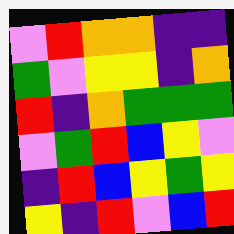[["violet", "red", "orange", "orange", "indigo", "indigo"], ["green", "violet", "yellow", "yellow", "indigo", "orange"], ["red", "indigo", "orange", "green", "green", "green"], ["violet", "green", "red", "blue", "yellow", "violet"], ["indigo", "red", "blue", "yellow", "green", "yellow"], ["yellow", "indigo", "red", "violet", "blue", "red"]]